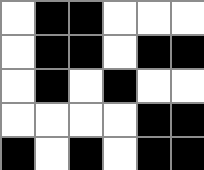[["white", "black", "black", "white", "white", "white"], ["white", "black", "black", "white", "black", "black"], ["white", "black", "white", "black", "white", "white"], ["white", "white", "white", "white", "black", "black"], ["black", "white", "black", "white", "black", "black"]]